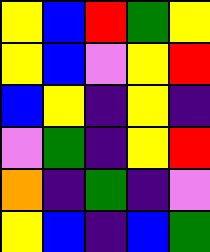[["yellow", "blue", "red", "green", "yellow"], ["yellow", "blue", "violet", "yellow", "red"], ["blue", "yellow", "indigo", "yellow", "indigo"], ["violet", "green", "indigo", "yellow", "red"], ["orange", "indigo", "green", "indigo", "violet"], ["yellow", "blue", "indigo", "blue", "green"]]